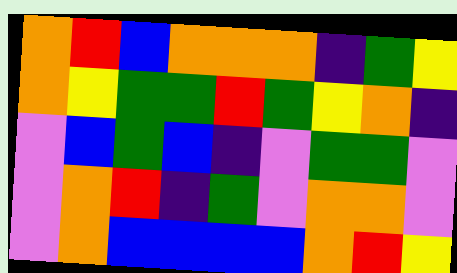[["orange", "red", "blue", "orange", "orange", "orange", "indigo", "green", "yellow"], ["orange", "yellow", "green", "green", "red", "green", "yellow", "orange", "indigo"], ["violet", "blue", "green", "blue", "indigo", "violet", "green", "green", "violet"], ["violet", "orange", "red", "indigo", "green", "violet", "orange", "orange", "violet"], ["violet", "orange", "blue", "blue", "blue", "blue", "orange", "red", "yellow"]]